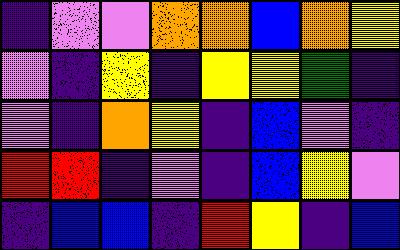[["indigo", "violet", "violet", "orange", "orange", "blue", "orange", "yellow"], ["violet", "indigo", "yellow", "indigo", "yellow", "yellow", "green", "indigo"], ["violet", "indigo", "orange", "yellow", "indigo", "blue", "violet", "indigo"], ["red", "red", "indigo", "violet", "indigo", "blue", "yellow", "violet"], ["indigo", "blue", "blue", "indigo", "red", "yellow", "indigo", "blue"]]